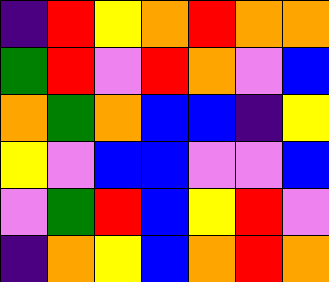[["indigo", "red", "yellow", "orange", "red", "orange", "orange"], ["green", "red", "violet", "red", "orange", "violet", "blue"], ["orange", "green", "orange", "blue", "blue", "indigo", "yellow"], ["yellow", "violet", "blue", "blue", "violet", "violet", "blue"], ["violet", "green", "red", "blue", "yellow", "red", "violet"], ["indigo", "orange", "yellow", "blue", "orange", "red", "orange"]]